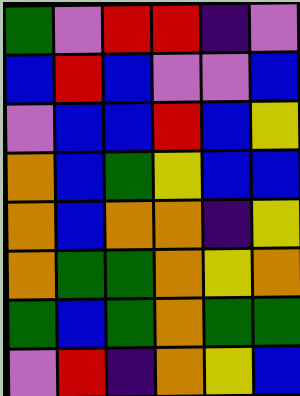[["green", "violet", "red", "red", "indigo", "violet"], ["blue", "red", "blue", "violet", "violet", "blue"], ["violet", "blue", "blue", "red", "blue", "yellow"], ["orange", "blue", "green", "yellow", "blue", "blue"], ["orange", "blue", "orange", "orange", "indigo", "yellow"], ["orange", "green", "green", "orange", "yellow", "orange"], ["green", "blue", "green", "orange", "green", "green"], ["violet", "red", "indigo", "orange", "yellow", "blue"]]